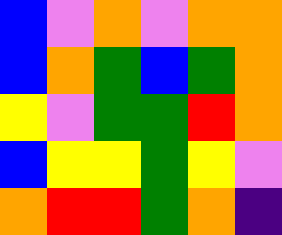[["blue", "violet", "orange", "violet", "orange", "orange"], ["blue", "orange", "green", "blue", "green", "orange"], ["yellow", "violet", "green", "green", "red", "orange"], ["blue", "yellow", "yellow", "green", "yellow", "violet"], ["orange", "red", "red", "green", "orange", "indigo"]]